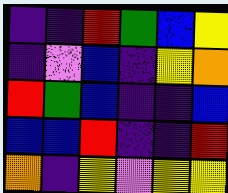[["indigo", "indigo", "red", "green", "blue", "yellow"], ["indigo", "violet", "blue", "indigo", "yellow", "orange"], ["red", "green", "blue", "indigo", "indigo", "blue"], ["blue", "blue", "red", "indigo", "indigo", "red"], ["orange", "indigo", "yellow", "violet", "yellow", "yellow"]]